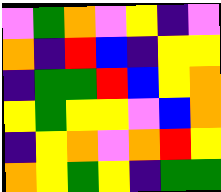[["violet", "green", "orange", "violet", "yellow", "indigo", "violet"], ["orange", "indigo", "red", "blue", "indigo", "yellow", "yellow"], ["indigo", "green", "green", "red", "blue", "yellow", "orange"], ["yellow", "green", "yellow", "yellow", "violet", "blue", "orange"], ["indigo", "yellow", "orange", "violet", "orange", "red", "yellow"], ["orange", "yellow", "green", "yellow", "indigo", "green", "green"]]